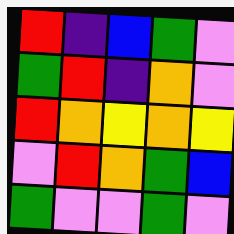[["red", "indigo", "blue", "green", "violet"], ["green", "red", "indigo", "orange", "violet"], ["red", "orange", "yellow", "orange", "yellow"], ["violet", "red", "orange", "green", "blue"], ["green", "violet", "violet", "green", "violet"]]